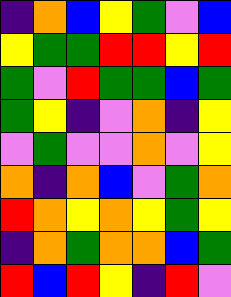[["indigo", "orange", "blue", "yellow", "green", "violet", "blue"], ["yellow", "green", "green", "red", "red", "yellow", "red"], ["green", "violet", "red", "green", "green", "blue", "green"], ["green", "yellow", "indigo", "violet", "orange", "indigo", "yellow"], ["violet", "green", "violet", "violet", "orange", "violet", "yellow"], ["orange", "indigo", "orange", "blue", "violet", "green", "orange"], ["red", "orange", "yellow", "orange", "yellow", "green", "yellow"], ["indigo", "orange", "green", "orange", "orange", "blue", "green"], ["red", "blue", "red", "yellow", "indigo", "red", "violet"]]